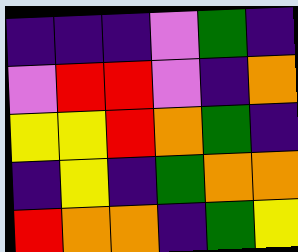[["indigo", "indigo", "indigo", "violet", "green", "indigo"], ["violet", "red", "red", "violet", "indigo", "orange"], ["yellow", "yellow", "red", "orange", "green", "indigo"], ["indigo", "yellow", "indigo", "green", "orange", "orange"], ["red", "orange", "orange", "indigo", "green", "yellow"]]